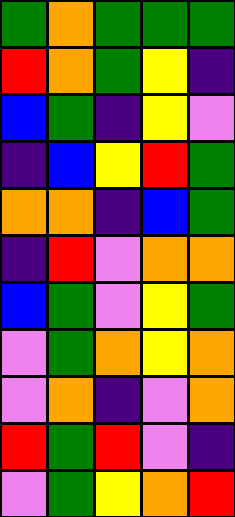[["green", "orange", "green", "green", "green"], ["red", "orange", "green", "yellow", "indigo"], ["blue", "green", "indigo", "yellow", "violet"], ["indigo", "blue", "yellow", "red", "green"], ["orange", "orange", "indigo", "blue", "green"], ["indigo", "red", "violet", "orange", "orange"], ["blue", "green", "violet", "yellow", "green"], ["violet", "green", "orange", "yellow", "orange"], ["violet", "orange", "indigo", "violet", "orange"], ["red", "green", "red", "violet", "indigo"], ["violet", "green", "yellow", "orange", "red"]]